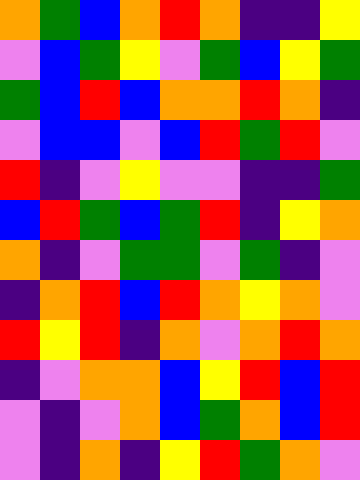[["orange", "green", "blue", "orange", "red", "orange", "indigo", "indigo", "yellow"], ["violet", "blue", "green", "yellow", "violet", "green", "blue", "yellow", "green"], ["green", "blue", "red", "blue", "orange", "orange", "red", "orange", "indigo"], ["violet", "blue", "blue", "violet", "blue", "red", "green", "red", "violet"], ["red", "indigo", "violet", "yellow", "violet", "violet", "indigo", "indigo", "green"], ["blue", "red", "green", "blue", "green", "red", "indigo", "yellow", "orange"], ["orange", "indigo", "violet", "green", "green", "violet", "green", "indigo", "violet"], ["indigo", "orange", "red", "blue", "red", "orange", "yellow", "orange", "violet"], ["red", "yellow", "red", "indigo", "orange", "violet", "orange", "red", "orange"], ["indigo", "violet", "orange", "orange", "blue", "yellow", "red", "blue", "red"], ["violet", "indigo", "violet", "orange", "blue", "green", "orange", "blue", "red"], ["violet", "indigo", "orange", "indigo", "yellow", "red", "green", "orange", "violet"]]